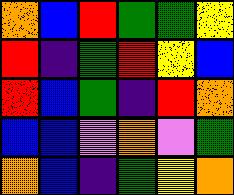[["orange", "blue", "red", "green", "green", "yellow"], ["red", "indigo", "green", "red", "yellow", "blue"], ["red", "blue", "green", "indigo", "red", "orange"], ["blue", "blue", "violet", "orange", "violet", "green"], ["orange", "blue", "indigo", "green", "yellow", "orange"]]